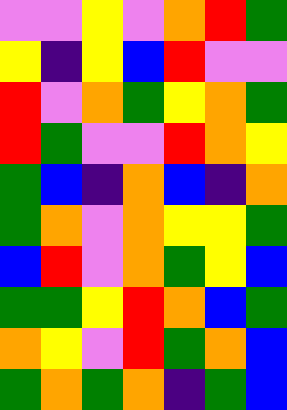[["violet", "violet", "yellow", "violet", "orange", "red", "green"], ["yellow", "indigo", "yellow", "blue", "red", "violet", "violet"], ["red", "violet", "orange", "green", "yellow", "orange", "green"], ["red", "green", "violet", "violet", "red", "orange", "yellow"], ["green", "blue", "indigo", "orange", "blue", "indigo", "orange"], ["green", "orange", "violet", "orange", "yellow", "yellow", "green"], ["blue", "red", "violet", "orange", "green", "yellow", "blue"], ["green", "green", "yellow", "red", "orange", "blue", "green"], ["orange", "yellow", "violet", "red", "green", "orange", "blue"], ["green", "orange", "green", "orange", "indigo", "green", "blue"]]